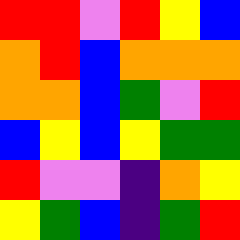[["red", "red", "violet", "red", "yellow", "blue"], ["orange", "red", "blue", "orange", "orange", "orange"], ["orange", "orange", "blue", "green", "violet", "red"], ["blue", "yellow", "blue", "yellow", "green", "green"], ["red", "violet", "violet", "indigo", "orange", "yellow"], ["yellow", "green", "blue", "indigo", "green", "red"]]